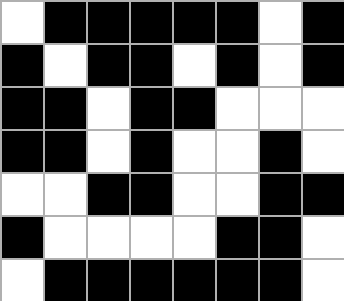[["white", "black", "black", "black", "black", "black", "white", "black"], ["black", "white", "black", "black", "white", "black", "white", "black"], ["black", "black", "white", "black", "black", "white", "white", "white"], ["black", "black", "white", "black", "white", "white", "black", "white"], ["white", "white", "black", "black", "white", "white", "black", "black"], ["black", "white", "white", "white", "white", "black", "black", "white"], ["white", "black", "black", "black", "black", "black", "black", "white"]]